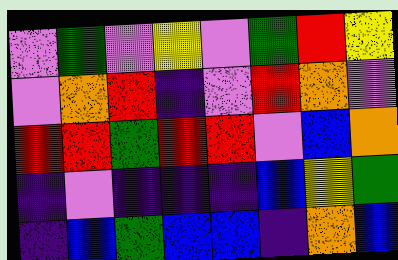[["violet", "green", "violet", "yellow", "violet", "green", "red", "yellow"], ["violet", "orange", "red", "indigo", "violet", "red", "orange", "violet"], ["red", "red", "green", "red", "red", "violet", "blue", "orange"], ["indigo", "violet", "indigo", "indigo", "indigo", "blue", "yellow", "green"], ["indigo", "blue", "green", "blue", "blue", "indigo", "orange", "blue"]]